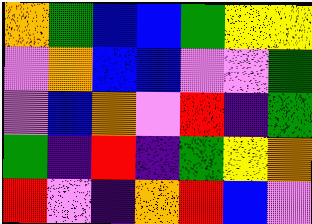[["orange", "green", "blue", "blue", "green", "yellow", "yellow"], ["violet", "orange", "blue", "blue", "violet", "violet", "green"], ["violet", "blue", "orange", "violet", "red", "indigo", "green"], ["green", "indigo", "red", "indigo", "green", "yellow", "orange"], ["red", "violet", "indigo", "orange", "red", "blue", "violet"]]